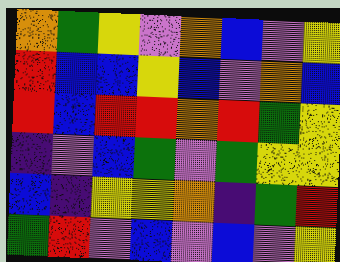[["orange", "green", "yellow", "violet", "orange", "blue", "violet", "yellow"], ["red", "blue", "blue", "yellow", "blue", "violet", "orange", "blue"], ["red", "blue", "red", "red", "orange", "red", "green", "yellow"], ["indigo", "violet", "blue", "green", "violet", "green", "yellow", "yellow"], ["blue", "indigo", "yellow", "yellow", "orange", "indigo", "green", "red"], ["green", "red", "violet", "blue", "violet", "blue", "violet", "yellow"]]